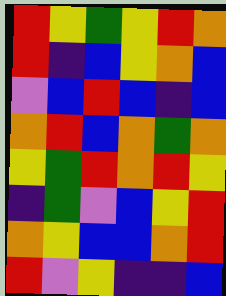[["red", "yellow", "green", "yellow", "red", "orange"], ["red", "indigo", "blue", "yellow", "orange", "blue"], ["violet", "blue", "red", "blue", "indigo", "blue"], ["orange", "red", "blue", "orange", "green", "orange"], ["yellow", "green", "red", "orange", "red", "yellow"], ["indigo", "green", "violet", "blue", "yellow", "red"], ["orange", "yellow", "blue", "blue", "orange", "red"], ["red", "violet", "yellow", "indigo", "indigo", "blue"]]